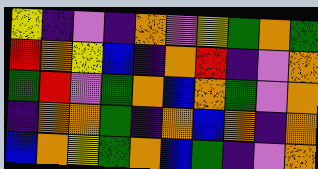[["yellow", "indigo", "violet", "indigo", "orange", "violet", "yellow", "green", "orange", "green"], ["red", "orange", "yellow", "blue", "indigo", "orange", "red", "indigo", "violet", "orange"], ["green", "red", "violet", "green", "orange", "blue", "orange", "green", "violet", "orange"], ["indigo", "orange", "orange", "green", "indigo", "orange", "blue", "orange", "indigo", "orange"], ["blue", "orange", "yellow", "green", "orange", "blue", "green", "indigo", "violet", "orange"]]